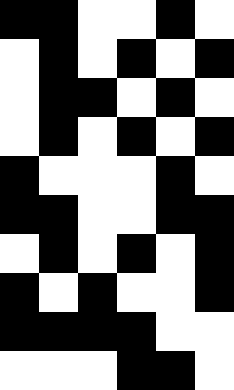[["black", "black", "white", "white", "black", "white"], ["white", "black", "white", "black", "white", "black"], ["white", "black", "black", "white", "black", "white"], ["white", "black", "white", "black", "white", "black"], ["black", "white", "white", "white", "black", "white"], ["black", "black", "white", "white", "black", "black"], ["white", "black", "white", "black", "white", "black"], ["black", "white", "black", "white", "white", "black"], ["black", "black", "black", "black", "white", "white"], ["white", "white", "white", "black", "black", "white"]]